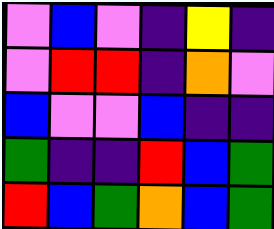[["violet", "blue", "violet", "indigo", "yellow", "indigo"], ["violet", "red", "red", "indigo", "orange", "violet"], ["blue", "violet", "violet", "blue", "indigo", "indigo"], ["green", "indigo", "indigo", "red", "blue", "green"], ["red", "blue", "green", "orange", "blue", "green"]]